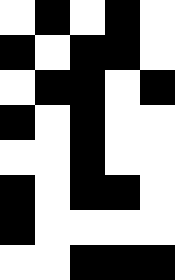[["white", "black", "white", "black", "white"], ["black", "white", "black", "black", "white"], ["white", "black", "black", "white", "black"], ["black", "white", "black", "white", "white"], ["white", "white", "black", "white", "white"], ["black", "white", "black", "black", "white"], ["black", "white", "white", "white", "white"], ["white", "white", "black", "black", "black"]]